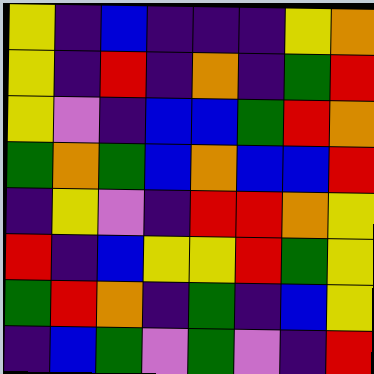[["yellow", "indigo", "blue", "indigo", "indigo", "indigo", "yellow", "orange"], ["yellow", "indigo", "red", "indigo", "orange", "indigo", "green", "red"], ["yellow", "violet", "indigo", "blue", "blue", "green", "red", "orange"], ["green", "orange", "green", "blue", "orange", "blue", "blue", "red"], ["indigo", "yellow", "violet", "indigo", "red", "red", "orange", "yellow"], ["red", "indigo", "blue", "yellow", "yellow", "red", "green", "yellow"], ["green", "red", "orange", "indigo", "green", "indigo", "blue", "yellow"], ["indigo", "blue", "green", "violet", "green", "violet", "indigo", "red"]]